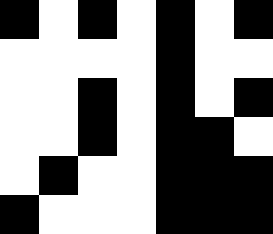[["black", "white", "black", "white", "black", "white", "black"], ["white", "white", "white", "white", "black", "white", "white"], ["white", "white", "black", "white", "black", "white", "black"], ["white", "white", "black", "white", "black", "black", "white"], ["white", "black", "white", "white", "black", "black", "black"], ["black", "white", "white", "white", "black", "black", "black"]]